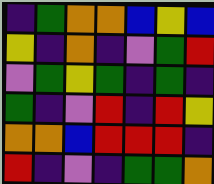[["indigo", "green", "orange", "orange", "blue", "yellow", "blue"], ["yellow", "indigo", "orange", "indigo", "violet", "green", "red"], ["violet", "green", "yellow", "green", "indigo", "green", "indigo"], ["green", "indigo", "violet", "red", "indigo", "red", "yellow"], ["orange", "orange", "blue", "red", "red", "red", "indigo"], ["red", "indigo", "violet", "indigo", "green", "green", "orange"]]